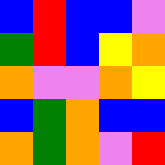[["blue", "red", "blue", "blue", "violet"], ["green", "red", "blue", "yellow", "orange"], ["orange", "violet", "violet", "orange", "yellow"], ["blue", "green", "orange", "blue", "blue"], ["orange", "green", "orange", "violet", "red"]]